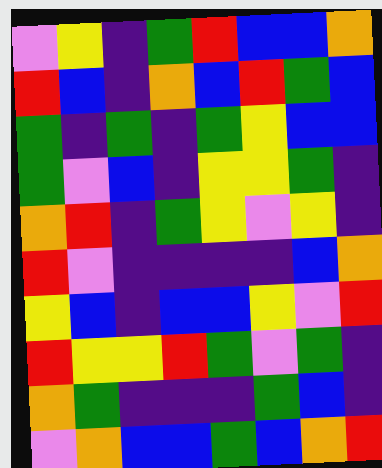[["violet", "yellow", "indigo", "green", "red", "blue", "blue", "orange"], ["red", "blue", "indigo", "orange", "blue", "red", "green", "blue"], ["green", "indigo", "green", "indigo", "green", "yellow", "blue", "blue"], ["green", "violet", "blue", "indigo", "yellow", "yellow", "green", "indigo"], ["orange", "red", "indigo", "green", "yellow", "violet", "yellow", "indigo"], ["red", "violet", "indigo", "indigo", "indigo", "indigo", "blue", "orange"], ["yellow", "blue", "indigo", "blue", "blue", "yellow", "violet", "red"], ["red", "yellow", "yellow", "red", "green", "violet", "green", "indigo"], ["orange", "green", "indigo", "indigo", "indigo", "green", "blue", "indigo"], ["violet", "orange", "blue", "blue", "green", "blue", "orange", "red"]]